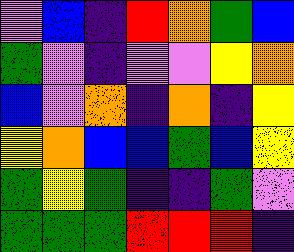[["violet", "blue", "indigo", "red", "orange", "green", "blue"], ["green", "violet", "indigo", "violet", "violet", "yellow", "orange"], ["blue", "violet", "orange", "indigo", "orange", "indigo", "yellow"], ["yellow", "orange", "blue", "blue", "green", "blue", "yellow"], ["green", "yellow", "green", "indigo", "indigo", "green", "violet"], ["green", "green", "green", "red", "red", "red", "indigo"]]